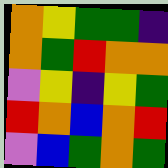[["orange", "yellow", "green", "green", "indigo"], ["orange", "green", "red", "orange", "orange"], ["violet", "yellow", "indigo", "yellow", "green"], ["red", "orange", "blue", "orange", "red"], ["violet", "blue", "green", "orange", "green"]]